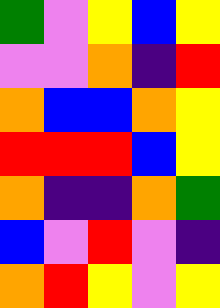[["green", "violet", "yellow", "blue", "yellow"], ["violet", "violet", "orange", "indigo", "red"], ["orange", "blue", "blue", "orange", "yellow"], ["red", "red", "red", "blue", "yellow"], ["orange", "indigo", "indigo", "orange", "green"], ["blue", "violet", "red", "violet", "indigo"], ["orange", "red", "yellow", "violet", "yellow"]]